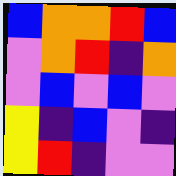[["blue", "orange", "orange", "red", "blue"], ["violet", "orange", "red", "indigo", "orange"], ["violet", "blue", "violet", "blue", "violet"], ["yellow", "indigo", "blue", "violet", "indigo"], ["yellow", "red", "indigo", "violet", "violet"]]